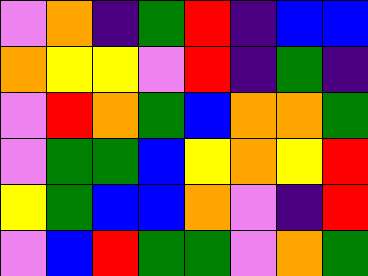[["violet", "orange", "indigo", "green", "red", "indigo", "blue", "blue"], ["orange", "yellow", "yellow", "violet", "red", "indigo", "green", "indigo"], ["violet", "red", "orange", "green", "blue", "orange", "orange", "green"], ["violet", "green", "green", "blue", "yellow", "orange", "yellow", "red"], ["yellow", "green", "blue", "blue", "orange", "violet", "indigo", "red"], ["violet", "blue", "red", "green", "green", "violet", "orange", "green"]]